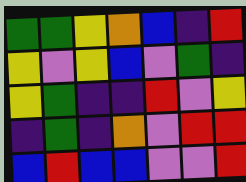[["green", "green", "yellow", "orange", "blue", "indigo", "red"], ["yellow", "violet", "yellow", "blue", "violet", "green", "indigo"], ["yellow", "green", "indigo", "indigo", "red", "violet", "yellow"], ["indigo", "green", "indigo", "orange", "violet", "red", "red"], ["blue", "red", "blue", "blue", "violet", "violet", "red"]]